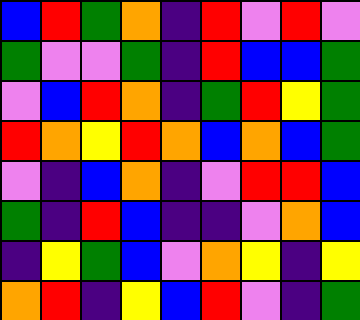[["blue", "red", "green", "orange", "indigo", "red", "violet", "red", "violet"], ["green", "violet", "violet", "green", "indigo", "red", "blue", "blue", "green"], ["violet", "blue", "red", "orange", "indigo", "green", "red", "yellow", "green"], ["red", "orange", "yellow", "red", "orange", "blue", "orange", "blue", "green"], ["violet", "indigo", "blue", "orange", "indigo", "violet", "red", "red", "blue"], ["green", "indigo", "red", "blue", "indigo", "indigo", "violet", "orange", "blue"], ["indigo", "yellow", "green", "blue", "violet", "orange", "yellow", "indigo", "yellow"], ["orange", "red", "indigo", "yellow", "blue", "red", "violet", "indigo", "green"]]